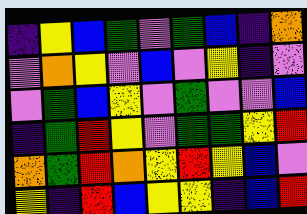[["indigo", "yellow", "blue", "green", "violet", "green", "blue", "indigo", "orange"], ["violet", "orange", "yellow", "violet", "blue", "violet", "yellow", "indigo", "violet"], ["violet", "green", "blue", "yellow", "violet", "green", "violet", "violet", "blue"], ["indigo", "green", "red", "yellow", "violet", "green", "green", "yellow", "red"], ["orange", "green", "red", "orange", "yellow", "red", "yellow", "blue", "violet"], ["yellow", "indigo", "red", "blue", "yellow", "yellow", "indigo", "blue", "red"]]